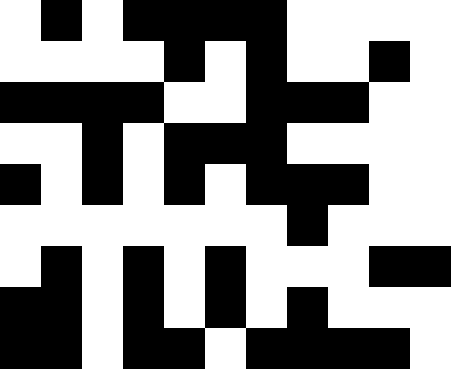[["white", "black", "white", "black", "black", "black", "black", "white", "white", "white", "white"], ["white", "white", "white", "white", "black", "white", "black", "white", "white", "black", "white"], ["black", "black", "black", "black", "white", "white", "black", "black", "black", "white", "white"], ["white", "white", "black", "white", "black", "black", "black", "white", "white", "white", "white"], ["black", "white", "black", "white", "black", "white", "black", "black", "black", "white", "white"], ["white", "white", "white", "white", "white", "white", "white", "black", "white", "white", "white"], ["white", "black", "white", "black", "white", "black", "white", "white", "white", "black", "black"], ["black", "black", "white", "black", "white", "black", "white", "black", "white", "white", "white"], ["black", "black", "white", "black", "black", "white", "black", "black", "black", "black", "white"]]